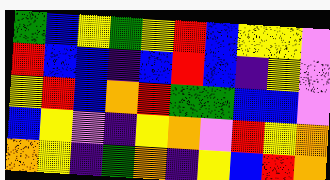[["green", "blue", "yellow", "green", "yellow", "red", "blue", "yellow", "yellow", "violet"], ["red", "blue", "blue", "indigo", "blue", "red", "blue", "indigo", "yellow", "violet"], ["yellow", "red", "blue", "orange", "red", "green", "green", "blue", "blue", "violet"], ["blue", "yellow", "violet", "indigo", "yellow", "orange", "violet", "red", "yellow", "orange"], ["orange", "yellow", "indigo", "green", "orange", "indigo", "yellow", "blue", "red", "orange"]]